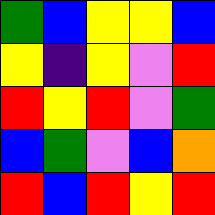[["green", "blue", "yellow", "yellow", "blue"], ["yellow", "indigo", "yellow", "violet", "red"], ["red", "yellow", "red", "violet", "green"], ["blue", "green", "violet", "blue", "orange"], ["red", "blue", "red", "yellow", "red"]]